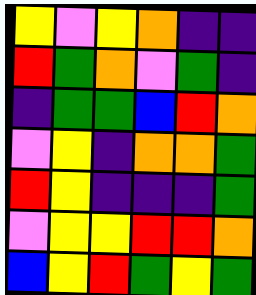[["yellow", "violet", "yellow", "orange", "indigo", "indigo"], ["red", "green", "orange", "violet", "green", "indigo"], ["indigo", "green", "green", "blue", "red", "orange"], ["violet", "yellow", "indigo", "orange", "orange", "green"], ["red", "yellow", "indigo", "indigo", "indigo", "green"], ["violet", "yellow", "yellow", "red", "red", "orange"], ["blue", "yellow", "red", "green", "yellow", "green"]]